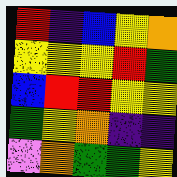[["red", "indigo", "blue", "yellow", "orange"], ["yellow", "yellow", "yellow", "red", "green"], ["blue", "red", "red", "yellow", "yellow"], ["green", "yellow", "orange", "indigo", "indigo"], ["violet", "orange", "green", "green", "yellow"]]